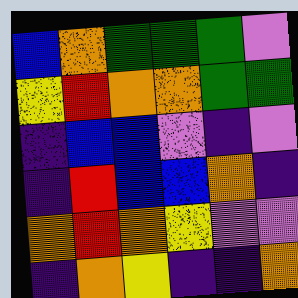[["blue", "orange", "green", "green", "green", "violet"], ["yellow", "red", "orange", "orange", "green", "green"], ["indigo", "blue", "blue", "violet", "indigo", "violet"], ["indigo", "red", "blue", "blue", "orange", "indigo"], ["orange", "red", "orange", "yellow", "violet", "violet"], ["indigo", "orange", "yellow", "indigo", "indigo", "orange"]]